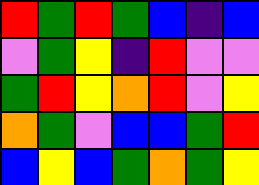[["red", "green", "red", "green", "blue", "indigo", "blue"], ["violet", "green", "yellow", "indigo", "red", "violet", "violet"], ["green", "red", "yellow", "orange", "red", "violet", "yellow"], ["orange", "green", "violet", "blue", "blue", "green", "red"], ["blue", "yellow", "blue", "green", "orange", "green", "yellow"]]